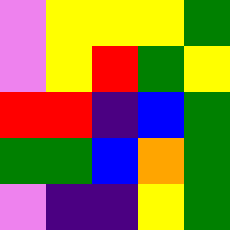[["violet", "yellow", "yellow", "yellow", "green"], ["violet", "yellow", "red", "green", "yellow"], ["red", "red", "indigo", "blue", "green"], ["green", "green", "blue", "orange", "green"], ["violet", "indigo", "indigo", "yellow", "green"]]